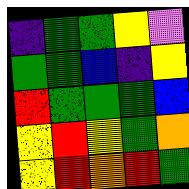[["indigo", "green", "green", "yellow", "violet"], ["green", "green", "blue", "indigo", "yellow"], ["red", "green", "green", "green", "blue"], ["yellow", "red", "yellow", "green", "orange"], ["yellow", "red", "orange", "red", "green"]]